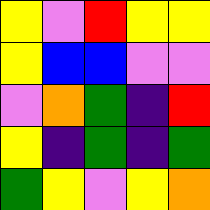[["yellow", "violet", "red", "yellow", "yellow"], ["yellow", "blue", "blue", "violet", "violet"], ["violet", "orange", "green", "indigo", "red"], ["yellow", "indigo", "green", "indigo", "green"], ["green", "yellow", "violet", "yellow", "orange"]]